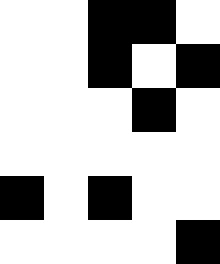[["white", "white", "black", "black", "white"], ["white", "white", "black", "white", "black"], ["white", "white", "white", "black", "white"], ["white", "white", "white", "white", "white"], ["black", "white", "black", "white", "white"], ["white", "white", "white", "white", "black"]]